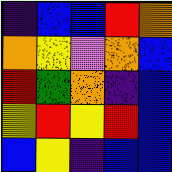[["indigo", "blue", "blue", "red", "orange"], ["orange", "yellow", "violet", "orange", "blue"], ["red", "green", "orange", "indigo", "blue"], ["yellow", "red", "yellow", "red", "blue"], ["blue", "yellow", "indigo", "blue", "blue"]]